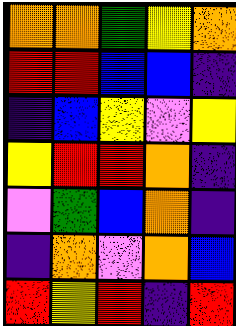[["orange", "orange", "green", "yellow", "orange"], ["red", "red", "blue", "blue", "indigo"], ["indigo", "blue", "yellow", "violet", "yellow"], ["yellow", "red", "red", "orange", "indigo"], ["violet", "green", "blue", "orange", "indigo"], ["indigo", "orange", "violet", "orange", "blue"], ["red", "yellow", "red", "indigo", "red"]]